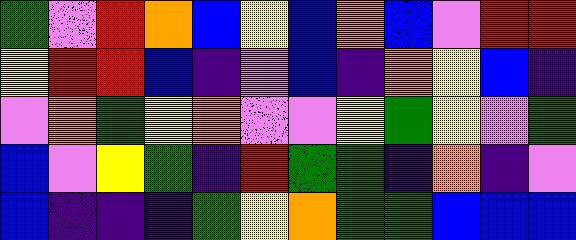[["green", "violet", "red", "orange", "blue", "yellow", "blue", "orange", "blue", "violet", "red", "red"], ["yellow", "red", "red", "blue", "indigo", "violet", "blue", "indigo", "orange", "yellow", "blue", "indigo"], ["violet", "orange", "green", "yellow", "orange", "violet", "violet", "yellow", "green", "yellow", "violet", "green"], ["blue", "violet", "yellow", "green", "indigo", "red", "green", "green", "indigo", "orange", "indigo", "violet"], ["blue", "indigo", "indigo", "indigo", "green", "yellow", "orange", "green", "green", "blue", "blue", "blue"]]